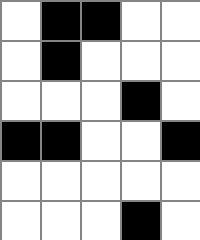[["white", "black", "black", "white", "white"], ["white", "black", "white", "white", "white"], ["white", "white", "white", "black", "white"], ["black", "black", "white", "white", "black"], ["white", "white", "white", "white", "white"], ["white", "white", "white", "black", "white"]]